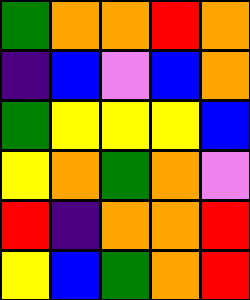[["green", "orange", "orange", "red", "orange"], ["indigo", "blue", "violet", "blue", "orange"], ["green", "yellow", "yellow", "yellow", "blue"], ["yellow", "orange", "green", "orange", "violet"], ["red", "indigo", "orange", "orange", "red"], ["yellow", "blue", "green", "orange", "red"]]